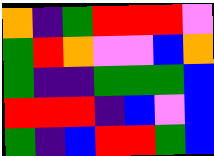[["orange", "indigo", "green", "red", "red", "red", "violet"], ["green", "red", "orange", "violet", "violet", "blue", "orange"], ["green", "indigo", "indigo", "green", "green", "green", "blue"], ["red", "red", "red", "indigo", "blue", "violet", "blue"], ["green", "indigo", "blue", "red", "red", "green", "blue"]]